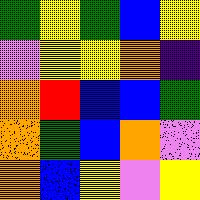[["green", "yellow", "green", "blue", "yellow"], ["violet", "yellow", "yellow", "orange", "indigo"], ["orange", "red", "blue", "blue", "green"], ["orange", "green", "blue", "orange", "violet"], ["orange", "blue", "yellow", "violet", "yellow"]]